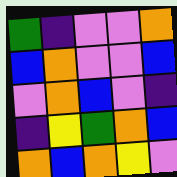[["green", "indigo", "violet", "violet", "orange"], ["blue", "orange", "violet", "violet", "blue"], ["violet", "orange", "blue", "violet", "indigo"], ["indigo", "yellow", "green", "orange", "blue"], ["orange", "blue", "orange", "yellow", "violet"]]